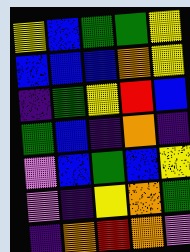[["yellow", "blue", "green", "green", "yellow"], ["blue", "blue", "blue", "orange", "yellow"], ["indigo", "green", "yellow", "red", "blue"], ["green", "blue", "indigo", "orange", "indigo"], ["violet", "blue", "green", "blue", "yellow"], ["violet", "indigo", "yellow", "orange", "green"], ["indigo", "orange", "red", "orange", "violet"]]